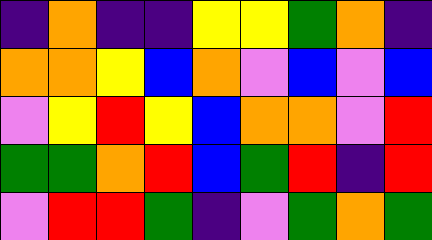[["indigo", "orange", "indigo", "indigo", "yellow", "yellow", "green", "orange", "indigo"], ["orange", "orange", "yellow", "blue", "orange", "violet", "blue", "violet", "blue"], ["violet", "yellow", "red", "yellow", "blue", "orange", "orange", "violet", "red"], ["green", "green", "orange", "red", "blue", "green", "red", "indigo", "red"], ["violet", "red", "red", "green", "indigo", "violet", "green", "orange", "green"]]